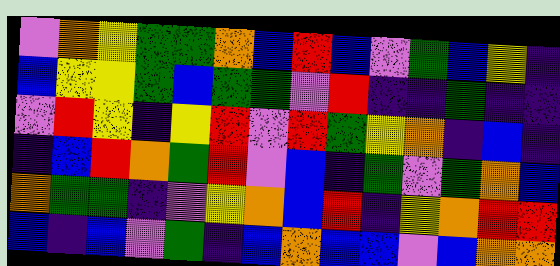[["violet", "orange", "yellow", "green", "green", "orange", "blue", "red", "blue", "violet", "green", "blue", "yellow", "indigo"], ["blue", "yellow", "yellow", "green", "blue", "green", "green", "violet", "red", "indigo", "indigo", "green", "indigo", "indigo"], ["violet", "red", "yellow", "indigo", "yellow", "red", "violet", "red", "green", "yellow", "orange", "indigo", "blue", "indigo"], ["indigo", "blue", "red", "orange", "green", "red", "violet", "blue", "indigo", "green", "violet", "green", "orange", "blue"], ["orange", "green", "green", "indigo", "violet", "yellow", "orange", "blue", "red", "indigo", "yellow", "orange", "red", "red"], ["blue", "indigo", "blue", "violet", "green", "indigo", "blue", "orange", "blue", "blue", "violet", "blue", "orange", "orange"]]